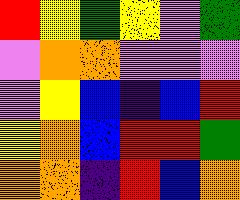[["red", "yellow", "green", "yellow", "violet", "green"], ["violet", "orange", "orange", "violet", "violet", "violet"], ["violet", "yellow", "blue", "indigo", "blue", "red"], ["yellow", "orange", "blue", "red", "red", "green"], ["orange", "orange", "indigo", "red", "blue", "orange"]]